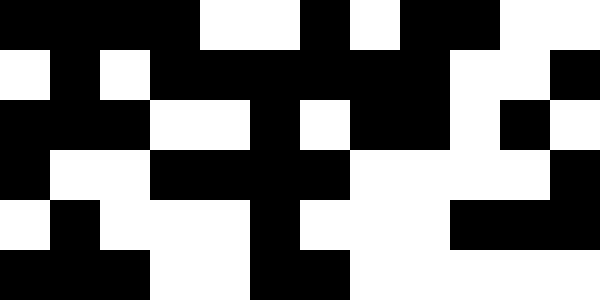[["black", "black", "black", "black", "white", "white", "black", "white", "black", "black", "white", "white"], ["white", "black", "white", "black", "black", "black", "black", "black", "black", "white", "white", "black"], ["black", "black", "black", "white", "white", "black", "white", "black", "black", "white", "black", "white"], ["black", "white", "white", "black", "black", "black", "black", "white", "white", "white", "white", "black"], ["white", "black", "white", "white", "white", "black", "white", "white", "white", "black", "black", "black"], ["black", "black", "black", "white", "white", "black", "black", "white", "white", "white", "white", "white"]]